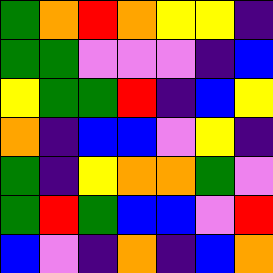[["green", "orange", "red", "orange", "yellow", "yellow", "indigo"], ["green", "green", "violet", "violet", "violet", "indigo", "blue"], ["yellow", "green", "green", "red", "indigo", "blue", "yellow"], ["orange", "indigo", "blue", "blue", "violet", "yellow", "indigo"], ["green", "indigo", "yellow", "orange", "orange", "green", "violet"], ["green", "red", "green", "blue", "blue", "violet", "red"], ["blue", "violet", "indigo", "orange", "indigo", "blue", "orange"]]